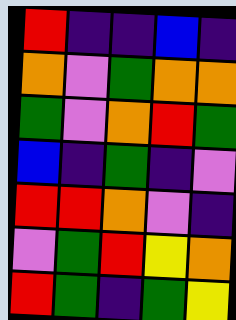[["red", "indigo", "indigo", "blue", "indigo"], ["orange", "violet", "green", "orange", "orange"], ["green", "violet", "orange", "red", "green"], ["blue", "indigo", "green", "indigo", "violet"], ["red", "red", "orange", "violet", "indigo"], ["violet", "green", "red", "yellow", "orange"], ["red", "green", "indigo", "green", "yellow"]]